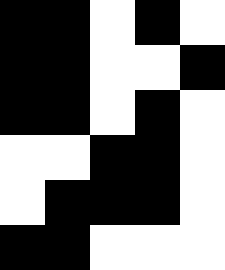[["black", "black", "white", "black", "white"], ["black", "black", "white", "white", "black"], ["black", "black", "white", "black", "white"], ["white", "white", "black", "black", "white"], ["white", "black", "black", "black", "white"], ["black", "black", "white", "white", "white"]]